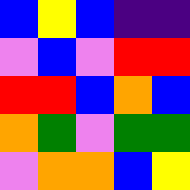[["blue", "yellow", "blue", "indigo", "indigo"], ["violet", "blue", "violet", "red", "red"], ["red", "red", "blue", "orange", "blue"], ["orange", "green", "violet", "green", "green"], ["violet", "orange", "orange", "blue", "yellow"]]